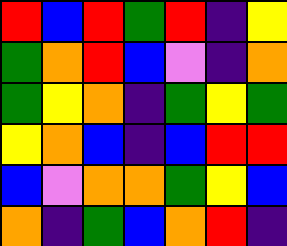[["red", "blue", "red", "green", "red", "indigo", "yellow"], ["green", "orange", "red", "blue", "violet", "indigo", "orange"], ["green", "yellow", "orange", "indigo", "green", "yellow", "green"], ["yellow", "orange", "blue", "indigo", "blue", "red", "red"], ["blue", "violet", "orange", "orange", "green", "yellow", "blue"], ["orange", "indigo", "green", "blue", "orange", "red", "indigo"]]